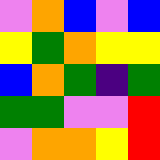[["violet", "orange", "blue", "violet", "blue"], ["yellow", "green", "orange", "yellow", "yellow"], ["blue", "orange", "green", "indigo", "green"], ["green", "green", "violet", "violet", "red"], ["violet", "orange", "orange", "yellow", "red"]]